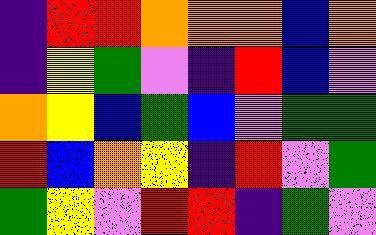[["indigo", "red", "red", "orange", "orange", "orange", "blue", "orange"], ["indigo", "yellow", "green", "violet", "indigo", "red", "blue", "violet"], ["orange", "yellow", "blue", "green", "blue", "violet", "green", "green"], ["red", "blue", "orange", "yellow", "indigo", "red", "violet", "green"], ["green", "yellow", "violet", "red", "red", "indigo", "green", "violet"]]